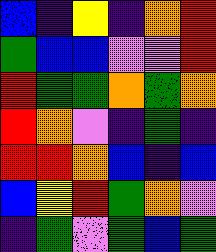[["blue", "indigo", "yellow", "indigo", "orange", "red"], ["green", "blue", "blue", "violet", "violet", "red"], ["red", "green", "green", "orange", "green", "orange"], ["red", "orange", "violet", "indigo", "green", "indigo"], ["red", "red", "orange", "blue", "indigo", "blue"], ["blue", "yellow", "red", "green", "orange", "violet"], ["indigo", "green", "violet", "green", "blue", "green"]]